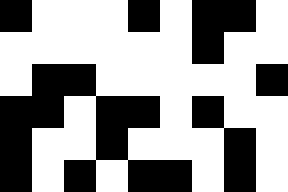[["black", "white", "white", "white", "black", "white", "black", "black", "white"], ["white", "white", "white", "white", "white", "white", "black", "white", "white"], ["white", "black", "black", "white", "white", "white", "white", "white", "black"], ["black", "black", "white", "black", "black", "white", "black", "white", "white"], ["black", "white", "white", "black", "white", "white", "white", "black", "white"], ["black", "white", "black", "white", "black", "black", "white", "black", "white"]]